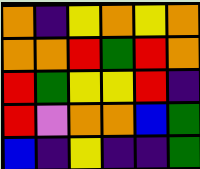[["orange", "indigo", "yellow", "orange", "yellow", "orange"], ["orange", "orange", "red", "green", "red", "orange"], ["red", "green", "yellow", "yellow", "red", "indigo"], ["red", "violet", "orange", "orange", "blue", "green"], ["blue", "indigo", "yellow", "indigo", "indigo", "green"]]